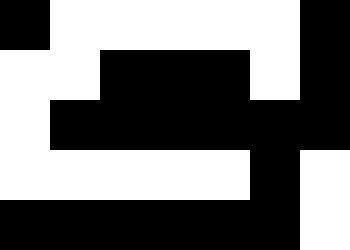[["black", "white", "white", "white", "white", "white", "black"], ["white", "white", "black", "black", "black", "white", "black"], ["white", "black", "black", "black", "black", "black", "black"], ["white", "white", "white", "white", "white", "black", "white"], ["black", "black", "black", "black", "black", "black", "white"]]